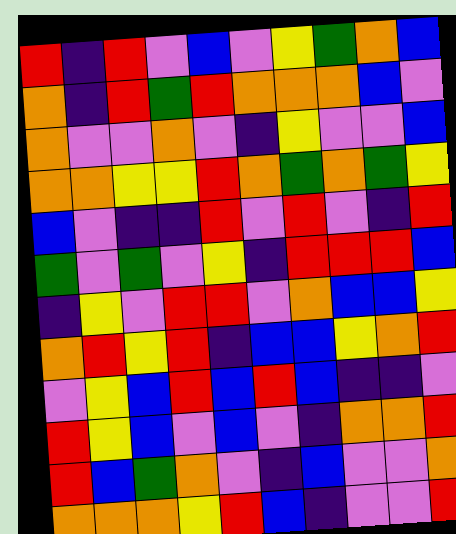[["red", "indigo", "red", "violet", "blue", "violet", "yellow", "green", "orange", "blue"], ["orange", "indigo", "red", "green", "red", "orange", "orange", "orange", "blue", "violet"], ["orange", "violet", "violet", "orange", "violet", "indigo", "yellow", "violet", "violet", "blue"], ["orange", "orange", "yellow", "yellow", "red", "orange", "green", "orange", "green", "yellow"], ["blue", "violet", "indigo", "indigo", "red", "violet", "red", "violet", "indigo", "red"], ["green", "violet", "green", "violet", "yellow", "indigo", "red", "red", "red", "blue"], ["indigo", "yellow", "violet", "red", "red", "violet", "orange", "blue", "blue", "yellow"], ["orange", "red", "yellow", "red", "indigo", "blue", "blue", "yellow", "orange", "red"], ["violet", "yellow", "blue", "red", "blue", "red", "blue", "indigo", "indigo", "violet"], ["red", "yellow", "blue", "violet", "blue", "violet", "indigo", "orange", "orange", "red"], ["red", "blue", "green", "orange", "violet", "indigo", "blue", "violet", "violet", "orange"], ["orange", "orange", "orange", "yellow", "red", "blue", "indigo", "violet", "violet", "red"]]